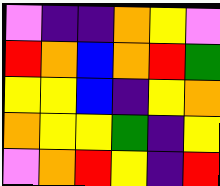[["violet", "indigo", "indigo", "orange", "yellow", "violet"], ["red", "orange", "blue", "orange", "red", "green"], ["yellow", "yellow", "blue", "indigo", "yellow", "orange"], ["orange", "yellow", "yellow", "green", "indigo", "yellow"], ["violet", "orange", "red", "yellow", "indigo", "red"]]